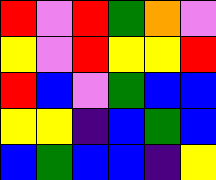[["red", "violet", "red", "green", "orange", "violet"], ["yellow", "violet", "red", "yellow", "yellow", "red"], ["red", "blue", "violet", "green", "blue", "blue"], ["yellow", "yellow", "indigo", "blue", "green", "blue"], ["blue", "green", "blue", "blue", "indigo", "yellow"]]